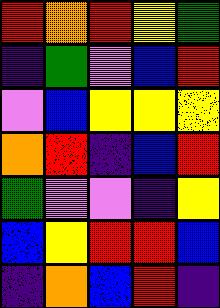[["red", "orange", "red", "yellow", "green"], ["indigo", "green", "violet", "blue", "red"], ["violet", "blue", "yellow", "yellow", "yellow"], ["orange", "red", "indigo", "blue", "red"], ["green", "violet", "violet", "indigo", "yellow"], ["blue", "yellow", "red", "red", "blue"], ["indigo", "orange", "blue", "red", "indigo"]]